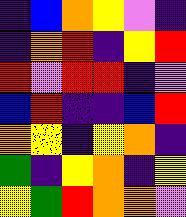[["indigo", "blue", "orange", "yellow", "violet", "indigo"], ["indigo", "orange", "red", "indigo", "yellow", "red"], ["red", "violet", "red", "red", "indigo", "violet"], ["blue", "red", "indigo", "indigo", "blue", "red"], ["orange", "yellow", "indigo", "yellow", "orange", "indigo"], ["green", "indigo", "yellow", "orange", "indigo", "yellow"], ["yellow", "green", "red", "orange", "orange", "violet"]]